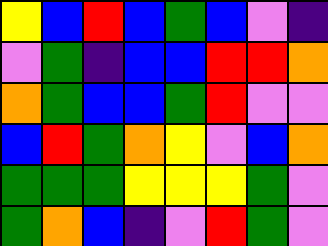[["yellow", "blue", "red", "blue", "green", "blue", "violet", "indigo"], ["violet", "green", "indigo", "blue", "blue", "red", "red", "orange"], ["orange", "green", "blue", "blue", "green", "red", "violet", "violet"], ["blue", "red", "green", "orange", "yellow", "violet", "blue", "orange"], ["green", "green", "green", "yellow", "yellow", "yellow", "green", "violet"], ["green", "orange", "blue", "indigo", "violet", "red", "green", "violet"]]